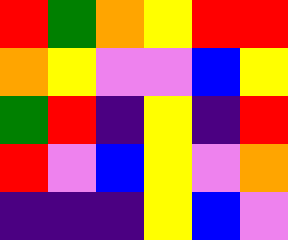[["red", "green", "orange", "yellow", "red", "red"], ["orange", "yellow", "violet", "violet", "blue", "yellow"], ["green", "red", "indigo", "yellow", "indigo", "red"], ["red", "violet", "blue", "yellow", "violet", "orange"], ["indigo", "indigo", "indigo", "yellow", "blue", "violet"]]